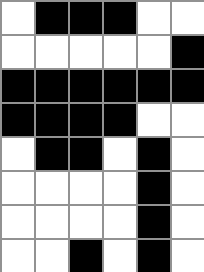[["white", "black", "black", "black", "white", "white"], ["white", "white", "white", "white", "white", "black"], ["black", "black", "black", "black", "black", "black"], ["black", "black", "black", "black", "white", "white"], ["white", "black", "black", "white", "black", "white"], ["white", "white", "white", "white", "black", "white"], ["white", "white", "white", "white", "black", "white"], ["white", "white", "black", "white", "black", "white"]]